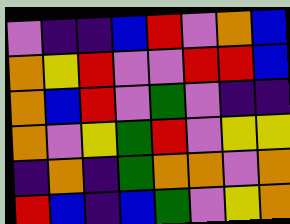[["violet", "indigo", "indigo", "blue", "red", "violet", "orange", "blue"], ["orange", "yellow", "red", "violet", "violet", "red", "red", "blue"], ["orange", "blue", "red", "violet", "green", "violet", "indigo", "indigo"], ["orange", "violet", "yellow", "green", "red", "violet", "yellow", "yellow"], ["indigo", "orange", "indigo", "green", "orange", "orange", "violet", "orange"], ["red", "blue", "indigo", "blue", "green", "violet", "yellow", "orange"]]